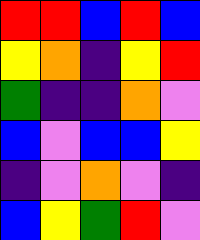[["red", "red", "blue", "red", "blue"], ["yellow", "orange", "indigo", "yellow", "red"], ["green", "indigo", "indigo", "orange", "violet"], ["blue", "violet", "blue", "blue", "yellow"], ["indigo", "violet", "orange", "violet", "indigo"], ["blue", "yellow", "green", "red", "violet"]]